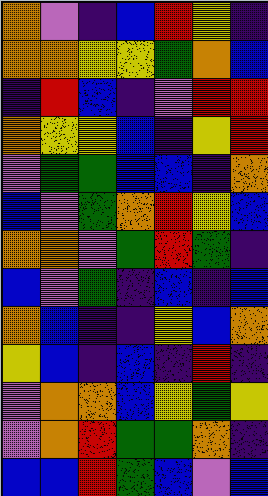[["orange", "violet", "indigo", "blue", "red", "yellow", "indigo"], ["orange", "orange", "yellow", "yellow", "green", "orange", "blue"], ["indigo", "red", "blue", "indigo", "violet", "red", "red"], ["orange", "yellow", "yellow", "blue", "indigo", "yellow", "red"], ["violet", "green", "green", "blue", "blue", "indigo", "orange"], ["blue", "violet", "green", "orange", "red", "yellow", "blue"], ["orange", "orange", "violet", "green", "red", "green", "indigo"], ["blue", "violet", "green", "indigo", "blue", "indigo", "blue"], ["orange", "blue", "indigo", "indigo", "yellow", "blue", "orange"], ["yellow", "blue", "indigo", "blue", "indigo", "red", "indigo"], ["violet", "orange", "orange", "blue", "yellow", "green", "yellow"], ["violet", "orange", "red", "green", "green", "orange", "indigo"], ["blue", "blue", "red", "green", "blue", "violet", "blue"]]